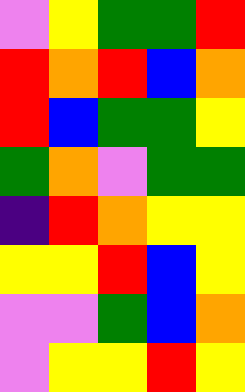[["violet", "yellow", "green", "green", "red"], ["red", "orange", "red", "blue", "orange"], ["red", "blue", "green", "green", "yellow"], ["green", "orange", "violet", "green", "green"], ["indigo", "red", "orange", "yellow", "yellow"], ["yellow", "yellow", "red", "blue", "yellow"], ["violet", "violet", "green", "blue", "orange"], ["violet", "yellow", "yellow", "red", "yellow"]]